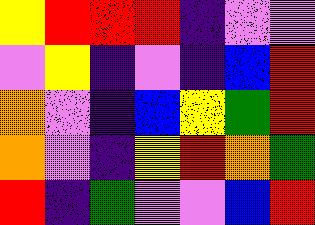[["yellow", "red", "red", "red", "indigo", "violet", "violet"], ["violet", "yellow", "indigo", "violet", "indigo", "blue", "red"], ["orange", "violet", "indigo", "blue", "yellow", "green", "red"], ["orange", "violet", "indigo", "yellow", "red", "orange", "green"], ["red", "indigo", "green", "violet", "violet", "blue", "red"]]